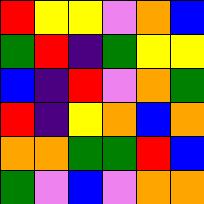[["red", "yellow", "yellow", "violet", "orange", "blue"], ["green", "red", "indigo", "green", "yellow", "yellow"], ["blue", "indigo", "red", "violet", "orange", "green"], ["red", "indigo", "yellow", "orange", "blue", "orange"], ["orange", "orange", "green", "green", "red", "blue"], ["green", "violet", "blue", "violet", "orange", "orange"]]